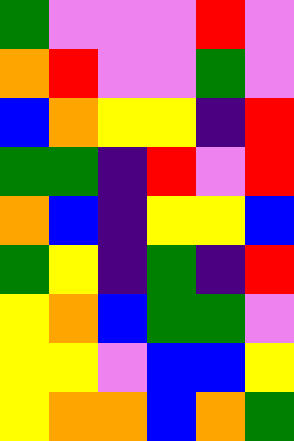[["green", "violet", "violet", "violet", "red", "violet"], ["orange", "red", "violet", "violet", "green", "violet"], ["blue", "orange", "yellow", "yellow", "indigo", "red"], ["green", "green", "indigo", "red", "violet", "red"], ["orange", "blue", "indigo", "yellow", "yellow", "blue"], ["green", "yellow", "indigo", "green", "indigo", "red"], ["yellow", "orange", "blue", "green", "green", "violet"], ["yellow", "yellow", "violet", "blue", "blue", "yellow"], ["yellow", "orange", "orange", "blue", "orange", "green"]]